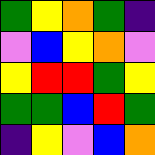[["green", "yellow", "orange", "green", "indigo"], ["violet", "blue", "yellow", "orange", "violet"], ["yellow", "red", "red", "green", "yellow"], ["green", "green", "blue", "red", "green"], ["indigo", "yellow", "violet", "blue", "orange"]]